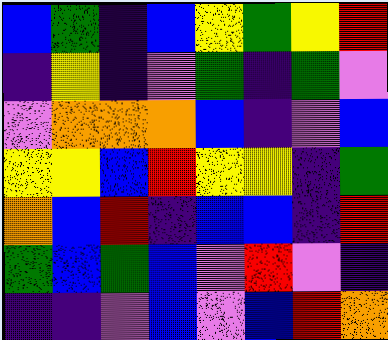[["blue", "green", "indigo", "blue", "yellow", "green", "yellow", "red"], ["indigo", "yellow", "indigo", "violet", "green", "indigo", "green", "violet"], ["violet", "orange", "orange", "orange", "blue", "indigo", "violet", "blue"], ["yellow", "yellow", "blue", "red", "yellow", "yellow", "indigo", "green"], ["orange", "blue", "red", "indigo", "blue", "blue", "indigo", "red"], ["green", "blue", "green", "blue", "violet", "red", "violet", "indigo"], ["indigo", "indigo", "violet", "blue", "violet", "blue", "red", "orange"]]